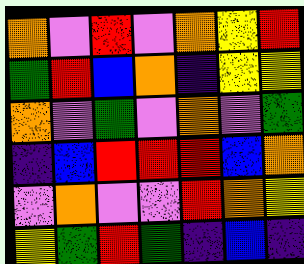[["orange", "violet", "red", "violet", "orange", "yellow", "red"], ["green", "red", "blue", "orange", "indigo", "yellow", "yellow"], ["orange", "violet", "green", "violet", "orange", "violet", "green"], ["indigo", "blue", "red", "red", "red", "blue", "orange"], ["violet", "orange", "violet", "violet", "red", "orange", "yellow"], ["yellow", "green", "red", "green", "indigo", "blue", "indigo"]]